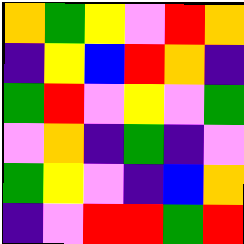[["orange", "green", "yellow", "violet", "red", "orange"], ["indigo", "yellow", "blue", "red", "orange", "indigo"], ["green", "red", "violet", "yellow", "violet", "green"], ["violet", "orange", "indigo", "green", "indigo", "violet"], ["green", "yellow", "violet", "indigo", "blue", "orange"], ["indigo", "violet", "red", "red", "green", "red"]]